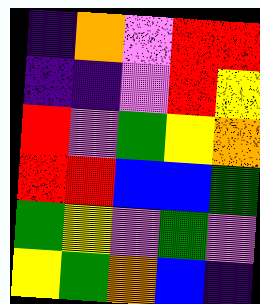[["indigo", "orange", "violet", "red", "red"], ["indigo", "indigo", "violet", "red", "yellow"], ["red", "violet", "green", "yellow", "orange"], ["red", "red", "blue", "blue", "green"], ["green", "yellow", "violet", "green", "violet"], ["yellow", "green", "orange", "blue", "indigo"]]